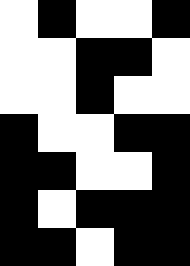[["white", "black", "white", "white", "black"], ["white", "white", "black", "black", "white"], ["white", "white", "black", "white", "white"], ["black", "white", "white", "black", "black"], ["black", "black", "white", "white", "black"], ["black", "white", "black", "black", "black"], ["black", "black", "white", "black", "black"]]